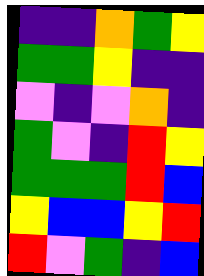[["indigo", "indigo", "orange", "green", "yellow"], ["green", "green", "yellow", "indigo", "indigo"], ["violet", "indigo", "violet", "orange", "indigo"], ["green", "violet", "indigo", "red", "yellow"], ["green", "green", "green", "red", "blue"], ["yellow", "blue", "blue", "yellow", "red"], ["red", "violet", "green", "indigo", "blue"]]